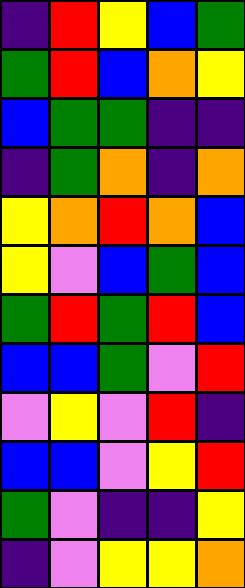[["indigo", "red", "yellow", "blue", "green"], ["green", "red", "blue", "orange", "yellow"], ["blue", "green", "green", "indigo", "indigo"], ["indigo", "green", "orange", "indigo", "orange"], ["yellow", "orange", "red", "orange", "blue"], ["yellow", "violet", "blue", "green", "blue"], ["green", "red", "green", "red", "blue"], ["blue", "blue", "green", "violet", "red"], ["violet", "yellow", "violet", "red", "indigo"], ["blue", "blue", "violet", "yellow", "red"], ["green", "violet", "indigo", "indigo", "yellow"], ["indigo", "violet", "yellow", "yellow", "orange"]]